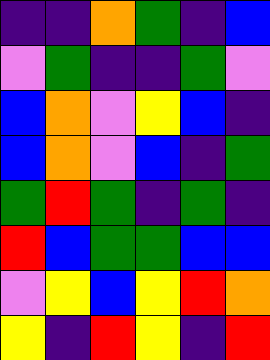[["indigo", "indigo", "orange", "green", "indigo", "blue"], ["violet", "green", "indigo", "indigo", "green", "violet"], ["blue", "orange", "violet", "yellow", "blue", "indigo"], ["blue", "orange", "violet", "blue", "indigo", "green"], ["green", "red", "green", "indigo", "green", "indigo"], ["red", "blue", "green", "green", "blue", "blue"], ["violet", "yellow", "blue", "yellow", "red", "orange"], ["yellow", "indigo", "red", "yellow", "indigo", "red"]]